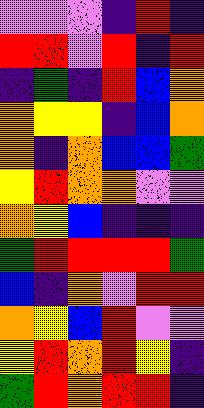[["violet", "violet", "violet", "indigo", "red", "indigo"], ["red", "red", "violet", "red", "indigo", "red"], ["indigo", "green", "indigo", "red", "blue", "orange"], ["orange", "yellow", "yellow", "indigo", "blue", "orange"], ["orange", "indigo", "orange", "blue", "blue", "green"], ["yellow", "red", "orange", "orange", "violet", "violet"], ["orange", "yellow", "blue", "indigo", "indigo", "indigo"], ["green", "red", "red", "red", "red", "green"], ["blue", "indigo", "orange", "violet", "red", "red"], ["orange", "yellow", "blue", "red", "violet", "violet"], ["yellow", "red", "orange", "red", "yellow", "indigo"], ["green", "red", "orange", "red", "red", "indigo"]]